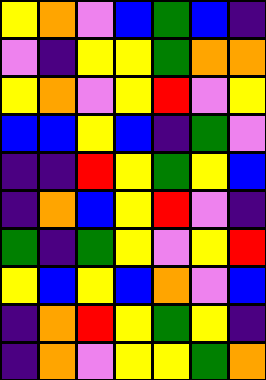[["yellow", "orange", "violet", "blue", "green", "blue", "indigo"], ["violet", "indigo", "yellow", "yellow", "green", "orange", "orange"], ["yellow", "orange", "violet", "yellow", "red", "violet", "yellow"], ["blue", "blue", "yellow", "blue", "indigo", "green", "violet"], ["indigo", "indigo", "red", "yellow", "green", "yellow", "blue"], ["indigo", "orange", "blue", "yellow", "red", "violet", "indigo"], ["green", "indigo", "green", "yellow", "violet", "yellow", "red"], ["yellow", "blue", "yellow", "blue", "orange", "violet", "blue"], ["indigo", "orange", "red", "yellow", "green", "yellow", "indigo"], ["indigo", "orange", "violet", "yellow", "yellow", "green", "orange"]]